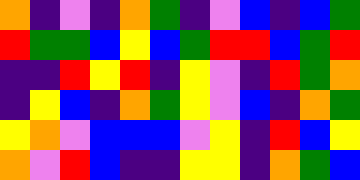[["orange", "indigo", "violet", "indigo", "orange", "green", "indigo", "violet", "blue", "indigo", "blue", "green"], ["red", "green", "green", "blue", "yellow", "blue", "green", "red", "red", "blue", "green", "red"], ["indigo", "indigo", "red", "yellow", "red", "indigo", "yellow", "violet", "indigo", "red", "green", "orange"], ["indigo", "yellow", "blue", "indigo", "orange", "green", "yellow", "violet", "blue", "indigo", "orange", "green"], ["yellow", "orange", "violet", "blue", "blue", "blue", "violet", "yellow", "indigo", "red", "blue", "yellow"], ["orange", "violet", "red", "blue", "indigo", "indigo", "yellow", "yellow", "indigo", "orange", "green", "blue"]]